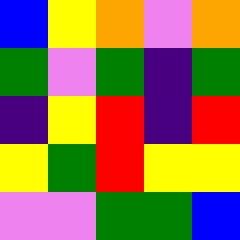[["blue", "yellow", "orange", "violet", "orange"], ["green", "violet", "green", "indigo", "green"], ["indigo", "yellow", "red", "indigo", "red"], ["yellow", "green", "red", "yellow", "yellow"], ["violet", "violet", "green", "green", "blue"]]